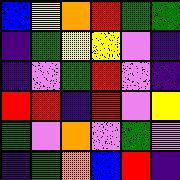[["blue", "yellow", "orange", "red", "green", "green"], ["indigo", "green", "yellow", "yellow", "violet", "indigo"], ["indigo", "violet", "green", "red", "violet", "indigo"], ["red", "red", "indigo", "red", "violet", "yellow"], ["green", "violet", "orange", "violet", "green", "violet"], ["indigo", "green", "orange", "blue", "red", "indigo"]]